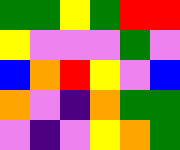[["green", "green", "yellow", "green", "red", "red"], ["yellow", "violet", "violet", "violet", "green", "violet"], ["blue", "orange", "red", "yellow", "violet", "blue"], ["orange", "violet", "indigo", "orange", "green", "green"], ["violet", "indigo", "violet", "yellow", "orange", "green"]]